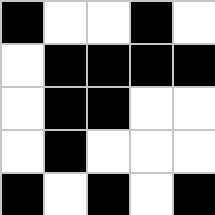[["black", "white", "white", "black", "white"], ["white", "black", "black", "black", "black"], ["white", "black", "black", "white", "white"], ["white", "black", "white", "white", "white"], ["black", "white", "black", "white", "black"]]